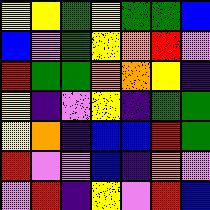[["yellow", "yellow", "green", "yellow", "green", "green", "blue"], ["blue", "violet", "green", "yellow", "orange", "red", "violet"], ["red", "green", "green", "orange", "orange", "yellow", "indigo"], ["yellow", "indigo", "violet", "yellow", "indigo", "green", "green"], ["yellow", "orange", "indigo", "blue", "blue", "red", "green"], ["red", "violet", "violet", "blue", "indigo", "orange", "violet"], ["violet", "red", "indigo", "yellow", "violet", "red", "blue"]]